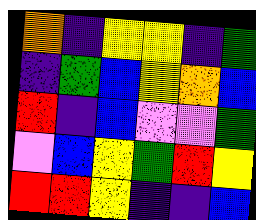[["orange", "indigo", "yellow", "yellow", "indigo", "green"], ["indigo", "green", "blue", "yellow", "orange", "blue"], ["red", "indigo", "blue", "violet", "violet", "green"], ["violet", "blue", "yellow", "green", "red", "yellow"], ["red", "red", "yellow", "indigo", "indigo", "blue"]]